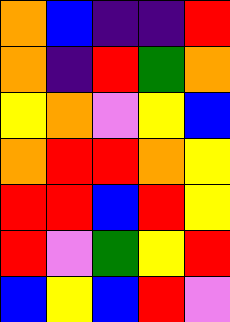[["orange", "blue", "indigo", "indigo", "red"], ["orange", "indigo", "red", "green", "orange"], ["yellow", "orange", "violet", "yellow", "blue"], ["orange", "red", "red", "orange", "yellow"], ["red", "red", "blue", "red", "yellow"], ["red", "violet", "green", "yellow", "red"], ["blue", "yellow", "blue", "red", "violet"]]